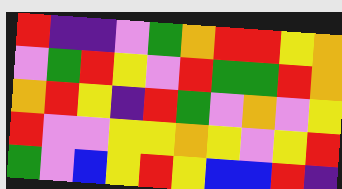[["red", "indigo", "indigo", "violet", "green", "orange", "red", "red", "yellow", "orange"], ["violet", "green", "red", "yellow", "violet", "red", "green", "green", "red", "orange"], ["orange", "red", "yellow", "indigo", "red", "green", "violet", "orange", "violet", "yellow"], ["red", "violet", "violet", "yellow", "yellow", "orange", "yellow", "violet", "yellow", "red"], ["green", "violet", "blue", "yellow", "red", "yellow", "blue", "blue", "red", "indigo"]]